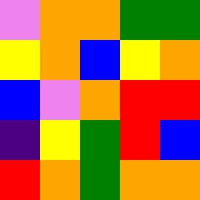[["violet", "orange", "orange", "green", "green"], ["yellow", "orange", "blue", "yellow", "orange"], ["blue", "violet", "orange", "red", "red"], ["indigo", "yellow", "green", "red", "blue"], ["red", "orange", "green", "orange", "orange"]]